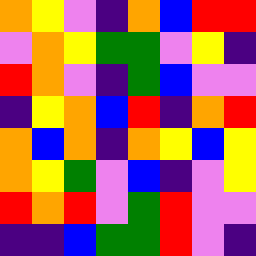[["orange", "yellow", "violet", "indigo", "orange", "blue", "red", "red"], ["violet", "orange", "yellow", "green", "green", "violet", "yellow", "indigo"], ["red", "orange", "violet", "indigo", "green", "blue", "violet", "violet"], ["indigo", "yellow", "orange", "blue", "red", "indigo", "orange", "red"], ["orange", "blue", "orange", "indigo", "orange", "yellow", "blue", "yellow"], ["orange", "yellow", "green", "violet", "blue", "indigo", "violet", "yellow"], ["red", "orange", "red", "violet", "green", "red", "violet", "violet"], ["indigo", "indigo", "blue", "green", "green", "red", "violet", "indigo"]]